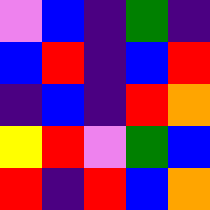[["violet", "blue", "indigo", "green", "indigo"], ["blue", "red", "indigo", "blue", "red"], ["indigo", "blue", "indigo", "red", "orange"], ["yellow", "red", "violet", "green", "blue"], ["red", "indigo", "red", "blue", "orange"]]